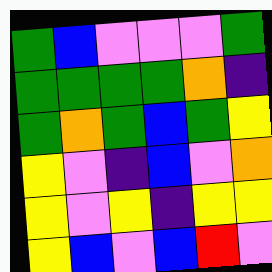[["green", "blue", "violet", "violet", "violet", "green"], ["green", "green", "green", "green", "orange", "indigo"], ["green", "orange", "green", "blue", "green", "yellow"], ["yellow", "violet", "indigo", "blue", "violet", "orange"], ["yellow", "violet", "yellow", "indigo", "yellow", "yellow"], ["yellow", "blue", "violet", "blue", "red", "violet"]]